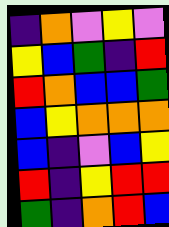[["indigo", "orange", "violet", "yellow", "violet"], ["yellow", "blue", "green", "indigo", "red"], ["red", "orange", "blue", "blue", "green"], ["blue", "yellow", "orange", "orange", "orange"], ["blue", "indigo", "violet", "blue", "yellow"], ["red", "indigo", "yellow", "red", "red"], ["green", "indigo", "orange", "red", "blue"]]